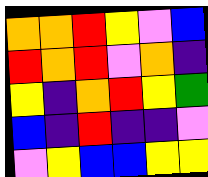[["orange", "orange", "red", "yellow", "violet", "blue"], ["red", "orange", "red", "violet", "orange", "indigo"], ["yellow", "indigo", "orange", "red", "yellow", "green"], ["blue", "indigo", "red", "indigo", "indigo", "violet"], ["violet", "yellow", "blue", "blue", "yellow", "yellow"]]